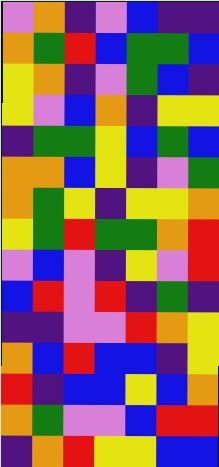[["violet", "orange", "indigo", "violet", "blue", "indigo", "indigo"], ["orange", "green", "red", "blue", "green", "green", "blue"], ["yellow", "orange", "indigo", "violet", "green", "blue", "indigo"], ["yellow", "violet", "blue", "orange", "indigo", "yellow", "yellow"], ["indigo", "green", "green", "yellow", "blue", "green", "blue"], ["orange", "orange", "blue", "yellow", "indigo", "violet", "green"], ["orange", "green", "yellow", "indigo", "yellow", "yellow", "orange"], ["yellow", "green", "red", "green", "green", "orange", "red"], ["violet", "blue", "violet", "indigo", "yellow", "violet", "red"], ["blue", "red", "violet", "red", "indigo", "green", "indigo"], ["indigo", "indigo", "violet", "violet", "red", "orange", "yellow"], ["orange", "blue", "red", "blue", "blue", "indigo", "yellow"], ["red", "indigo", "blue", "blue", "yellow", "blue", "orange"], ["orange", "green", "violet", "violet", "blue", "red", "red"], ["indigo", "orange", "red", "yellow", "yellow", "blue", "blue"]]